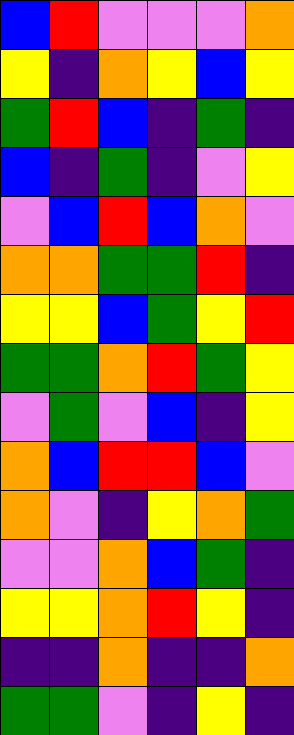[["blue", "red", "violet", "violet", "violet", "orange"], ["yellow", "indigo", "orange", "yellow", "blue", "yellow"], ["green", "red", "blue", "indigo", "green", "indigo"], ["blue", "indigo", "green", "indigo", "violet", "yellow"], ["violet", "blue", "red", "blue", "orange", "violet"], ["orange", "orange", "green", "green", "red", "indigo"], ["yellow", "yellow", "blue", "green", "yellow", "red"], ["green", "green", "orange", "red", "green", "yellow"], ["violet", "green", "violet", "blue", "indigo", "yellow"], ["orange", "blue", "red", "red", "blue", "violet"], ["orange", "violet", "indigo", "yellow", "orange", "green"], ["violet", "violet", "orange", "blue", "green", "indigo"], ["yellow", "yellow", "orange", "red", "yellow", "indigo"], ["indigo", "indigo", "orange", "indigo", "indigo", "orange"], ["green", "green", "violet", "indigo", "yellow", "indigo"]]